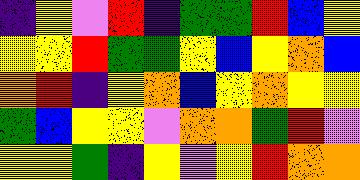[["indigo", "yellow", "violet", "red", "indigo", "green", "green", "red", "blue", "yellow"], ["yellow", "yellow", "red", "green", "green", "yellow", "blue", "yellow", "orange", "blue"], ["orange", "red", "indigo", "yellow", "orange", "blue", "yellow", "orange", "yellow", "yellow"], ["green", "blue", "yellow", "yellow", "violet", "orange", "orange", "green", "red", "violet"], ["yellow", "yellow", "green", "indigo", "yellow", "violet", "yellow", "red", "orange", "orange"]]